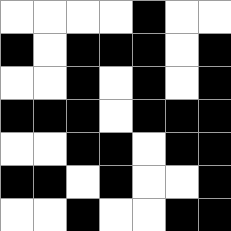[["white", "white", "white", "white", "black", "white", "white"], ["black", "white", "black", "black", "black", "white", "black"], ["white", "white", "black", "white", "black", "white", "black"], ["black", "black", "black", "white", "black", "black", "black"], ["white", "white", "black", "black", "white", "black", "black"], ["black", "black", "white", "black", "white", "white", "black"], ["white", "white", "black", "white", "white", "black", "black"]]